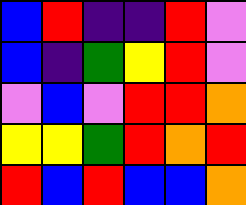[["blue", "red", "indigo", "indigo", "red", "violet"], ["blue", "indigo", "green", "yellow", "red", "violet"], ["violet", "blue", "violet", "red", "red", "orange"], ["yellow", "yellow", "green", "red", "orange", "red"], ["red", "blue", "red", "blue", "blue", "orange"]]